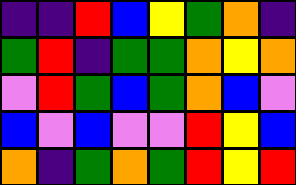[["indigo", "indigo", "red", "blue", "yellow", "green", "orange", "indigo"], ["green", "red", "indigo", "green", "green", "orange", "yellow", "orange"], ["violet", "red", "green", "blue", "green", "orange", "blue", "violet"], ["blue", "violet", "blue", "violet", "violet", "red", "yellow", "blue"], ["orange", "indigo", "green", "orange", "green", "red", "yellow", "red"]]